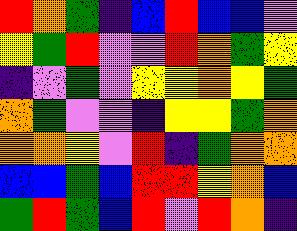[["red", "orange", "green", "indigo", "blue", "red", "blue", "blue", "violet"], ["yellow", "green", "red", "violet", "violet", "red", "orange", "green", "yellow"], ["indigo", "violet", "green", "violet", "yellow", "yellow", "orange", "yellow", "green"], ["orange", "green", "violet", "violet", "indigo", "yellow", "yellow", "green", "orange"], ["orange", "orange", "yellow", "violet", "red", "indigo", "green", "orange", "orange"], ["blue", "blue", "green", "blue", "red", "red", "yellow", "orange", "blue"], ["green", "red", "green", "blue", "red", "violet", "red", "orange", "indigo"]]